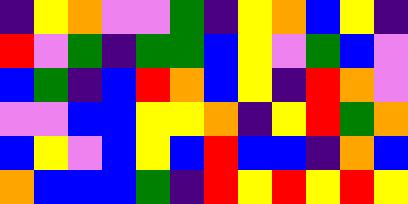[["indigo", "yellow", "orange", "violet", "violet", "green", "indigo", "yellow", "orange", "blue", "yellow", "indigo"], ["red", "violet", "green", "indigo", "green", "green", "blue", "yellow", "violet", "green", "blue", "violet"], ["blue", "green", "indigo", "blue", "red", "orange", "blue", "yellow", "indigo", "red", "orange", "violet"], ["violet", "violet", "blue", "blue", "yellow", "yellow", "orange", "indigo", "yellow", "red", "green", "orange"], ["blue", "yellow", "violet", "blue", "yellow", "blue", "red", "blue", "blue", "indigo", "orange", "blue"], ["orange", "blue", "blue", "blue", "green", "indigo", "red", "yellow", "red", "yellow", "red", "yellow"]]